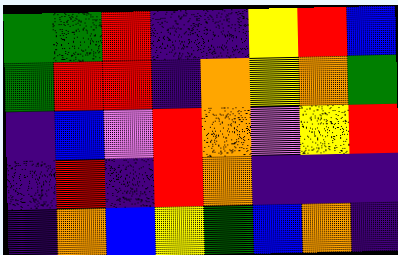[["green", "green", "red", "indigo", "indigo", "yellow", "red", "blue"], ["green", "red", "red", "indigo", "orange", "yellow", "orange", "green"], ["indigo", "blue", "violet", "red", "orange", "violet", "yellow", "red"], ["indigo", "red", "indigo", "red", "orange", "indigo", "indigo", "indigo"], ["indigo", "orange", "blue", "yellow", "green", "blue", "orange", "indigo"]]